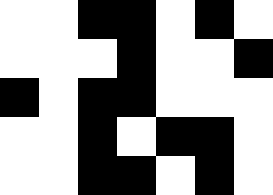[["white", "white", "black", "black", "white", "black", "white"], ["white", "white", "white", "black", "white", "white", "black"], ["black", "white", "black", "black", "white", "white", "white"], ["white", "white", "black", "white", "black", "black", "white"], ["white", "white", "black", "black", "white", "black", "white"]]